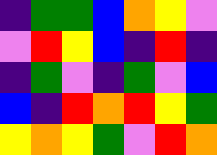[["indigo", "green", "green", "blue", "orange", "yellow", "violet"], ["violet", "red", "yellow", "blue", "indigo", "red", "indigo"], ["indigo", "green", "violet", "indigo", "green", "violet", "blue"], ["blue", "indigo", "red", "orange", "red", "yellow", "green"], ["yellow", "orange", "yellow", "green", "violet", "red", "orange"]]